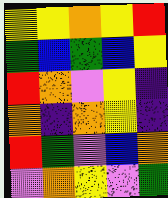[["yellow", "yellow", "orange", "yellow", "red"], ["green", "blue", "green", "blue", "yellow"], ["red", "orange", "violet", "yellow", "indigo"], ["orange", "indigo", "orange", "yellow", "indigo"], ["red", "green", "violet", "blue", "orange"], ["violet", "orange", "yellow", "violet", "green"]]